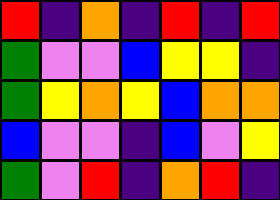[["red", "indigo", "orange", "indigo", "red", "indigo", "red"], ["green", "violet", "violet", "blue", "yellow", "yellow", "indigo"], ["green", "yellow", "orange", "yellow", "blue", "orange", "orange"], ["blue", "violet", "violet", "indigo", "blue", "violet", "yellow"], ["green", "violet", "red", "indigo", "orange", "red", "indigo"]]